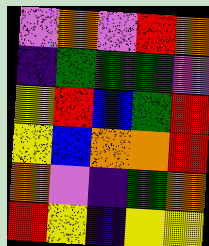[["violet", "orange", "violet", "red", "orange"], ["indigo", "green", "green", "green", "violet"], ["yellow", "red", "blue", "green", "red"], ["yellow", "blue", "orange", "orange", "red"], ["orange", "violet", "indigo", "green", "orange"], ["red", "yellow", "indigo", "yellow", "yellow"]]